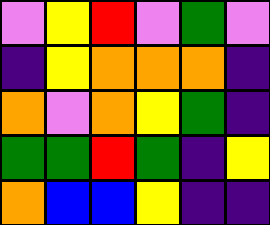[["violet", "yellow", "red", "violet", "green", "violet"], ["indigo", "yellow", "orange", "orange", "orange", "indigo"], ["orange", "violet", "orange", "yellow", "green", "indigo"], ["green", "green", "red", "green", "indigo", "yellow"], ["orange", "blue", "blue", "yellow", "indigo", "indigo"]]